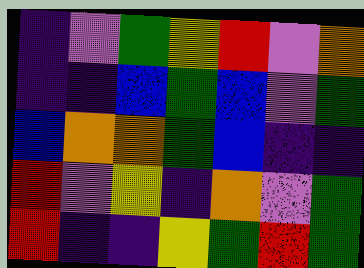[["indigo", "violet", "green", "yellow", "red", "violet", "orange"], ["indigo", "indigo", "blue", "green", "blue", "violet", "green"], ["blue", "orange", "orange", "green", "blue", "indigo", "indigo"], ["red", "violet", "yellow", "indigo", "orange", "violet", "green"], ["red", "indigo", "indigo", "yellow", "green", "red", "green"]]